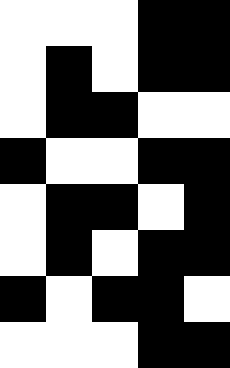[["white", "white", "white", "black", "black"], ["white", "black", "white", "black", "black"], ["white", "black", "black", "white", "white"], ["black", "white", "white", "black", "black"], ["white", "black", "black", "white", "black"], ["white", "black", "white", "black", "black"], ["black", "white", "black", "black", "white"], ["white", "white", "white", "black", "black"]]